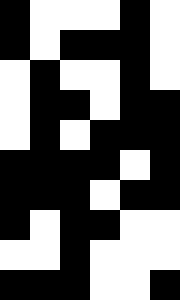[["black", "white", "white", "white", "black", "white"], ["black", "white", "black", "black", "black", "white"], ["white", "black", "white", "white", "black", "white"], ["white", "black", "black", "white", "black", "black"], ["white", "black", "white", "black", "black", "black"], ["black", "black", "black", "black", "white", "black"], ["black", "black", "black", "white", "black", "black"], ["black", "white", "black", "black", "white", "white"], ["white", "white", "black", "white", "white", "white"], ["black", "black", "black", "white", "white", "black"]]